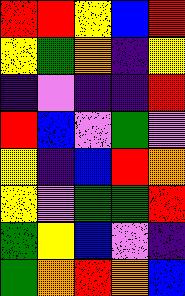[["red", "red", "yellow", "blue", "red"], ["yellow", "green", "orange", "indigo", "yellow"], ["indigo", "violet", "indigo", "indigo", "red"], ["red", "blue", "violet", "green", "violet"], ["yellow", "indigo", "blue", "red", "orange"], ["yellow", "violet", "green", "green", "red"], ["green", "yellow", "blue", "violet", "indigo"], ["green", "orange", "red", "orange", "blue"]]